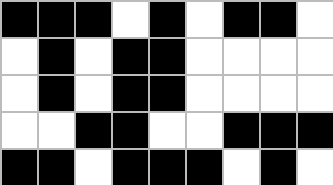[["black", "black", "black", "white", "black", "white", "black", "black", "white"], ["white", "black", "white", "black", "black", "white", "white", "white", "white"], ["white", "black", "white", "black", "black", "white", "white", "white", "white"], ["white", "white", "black", "black", "white", "white", "black", "black", "black"], ["black", "black", "white", "black", "black", "black", "white", "black", "white"]]